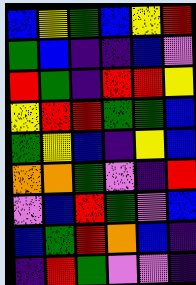[["blue", "yellow", "green", "blue", "yellow", "red"], ["green", "blue", "indigo", "indigo", "blue", "violet"], ["red", "green", "indigo", "red", "red", "yellow"], ["yellow", "red", "red", "green", "green", "blue"], ["green", "yellow", "blue", "indigo", "yellow", "blue"], ["orange", "orange", "green", "violet", "indigo", "red"], ["violet", "blue", "red", "green", "violet", "blue"], ["blue", "green", "red", "orange", "blue", "indigo"], ["indigo", "red", "green", "violet", "violet", "indigo"]]